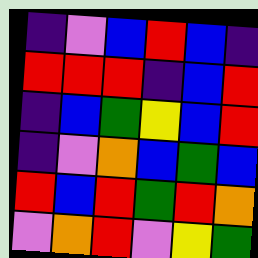[["indigo", "violet", "blue", "red", "blue", "indigo"], ["red", "red", "red", "indigo", "blue", "red"], ["indigo", "blue", "green", "yellow", "blue", "red"], ["indigo", "violet", "orange", "blue", "green", "blue"], ["red", "blue", "red", "green", "red", "orange"], ["violet", "orange", "red", "violet", "yellow", "green"]]